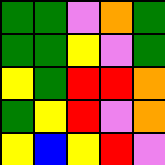[["green", "green", "violet", "orange", "green"], ["green", "green", "yellow", "violet", "green"], ["yellow", "green", "red", "red", "orange"], ["green", "yellow", "red", "violet", "orange"], ["yellow", "blue", "yellow", "red", "violet"]]